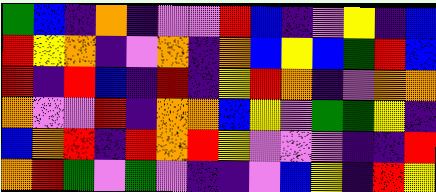[["green", "blue", "indigo", "orange", "indigo", "violet", "violet", "red", "blue", "indigo", "violet", "yellow", "indigo", "blue"], ["red", "yellow", "orange", "indigo", "violet", "orange", "indigo", "orange", "blue", "yellow", "blue", "green", "red", "blue"], ["red", "indigo", "red", "blue", "indigo", "red", "indigo", "yellow", "red", "orange", "indigo", "violet", "orange", "orange"], ["orange", "violet", "violet", "red", "indigo", "orange", "orange", "blue", "yellow", "violet", "green", "green", "yellow", "indigo"], ["blue", "orange", "red", "indigo", "red", "orange", "red", "yellow", "violet", "violet", "violet", "indigo", "indigo", "red"], ["orange", "red", "green", "violet", "green", "violet", "indigo", "indigo", "violet", "blue", "yellow", "indigo", "red", "yellow"]]